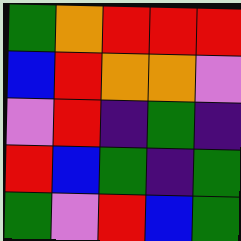[["green", "orange", "red", "red", "red"], ["blue", "red", "orange", "orange", "violet"], ["violet", "red", "indigo", "green", "indigo"], ["red", "blue", "green", "indigo", "green"], ["green", "violet", "red", "blue", "green"]]